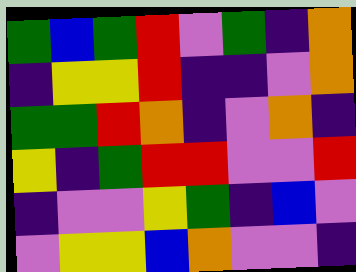[["green", "blue", "green", "red", "violet", "green", "indigo", "orange"], ["indigo", "yellow", "yellow", "red", "indigo", "indigo", "violet", "orange"], ["green", "green", "red", "orange", "indigo", "violet", "orange", "indigo"], ["yellow", "indigo", "green", "red", "red", "violet", "violet", "red"], ["indigo", "violet", "violet", "yellow", "green", "indigo", "blue", "violet"], ["violet", "yellow", "yellow", "blue", "orange", "violet", "violet", "indigo"]]